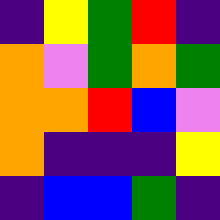[["indigo", "yellow", "green", "red", "indigo"], ["orange", "violet", "green", "orange", "green"], ["orange", "orange", "red", "blue", "violet"], ["orange", "indigo", "indigo", "indigo", "yellow"], ["indigo", "blue", "blue", "green", "indigo"]]